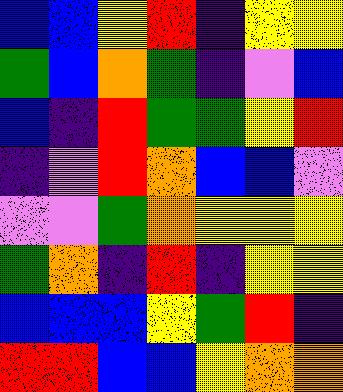[["blue", "blue", "yellow", "red", "indigo", "yellow", "yellow"], ["green", "blue", "orange", "green", "indigo", "violet", "blue"], ["blue", "indigo", "red", "green", "green", "yellow", "red"], ["indigo", "violet", "red", "orange", "blue", "blue", "violet"], ["violet", "violet", "green", "orange", "yellow", "yellow", "yellow"], ["green", "orange", "indigo", "red", "indigo", "yellow", "yellow"], ["blue", "blue", "blue", "yellow", "green", "red", "indigo"], ["red", "red", "blue", "blue", "yellow", "orange", "orange"]]